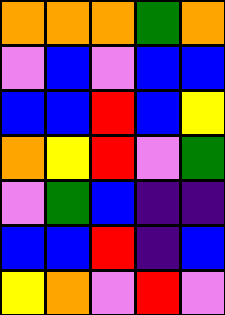[["orange", "orange", "orange", "green", "orange"], ["violet", "blue", "violet", "blue", "blue"], ["blue", "blue", "red", "blue", "yellow"], ["orange", "yellow", "red", "violet", "green"], ["violet", "green", "blue", "indigo", "indigo"], ["blue", "blue", "red", "indigo", "blue"], ["yellow", "orange", "violet", "red", "violet"]]